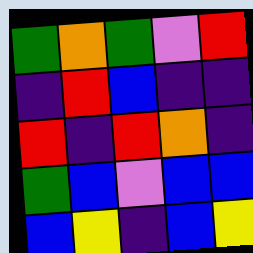[["green", "orange", "green", "violet", "red"], ["indigo", "red", "blue", "indigo", "indigo"], ["red", "indigo", "red", "orange", "indigo"], ["green", "blue", "violet", "blue", "blue"], ["blue", "yellow", "indigo", "blue", "yellow"]]